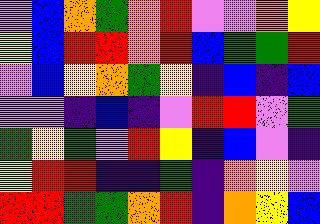[["violet", "blue", "orange", "green", "orange", "red", "violet", "violet", "orange", "yellow"], ["yellow", "blue", "red", "red", "orange", "red", "blue", "green", "green", "red"], ["violet", "blue", "yellow", "orange", "green", "yellow", "indigo", "blue", "indigo", "blue"], ["violet", "violet", "indigo", "blue", "indigo", "violet", "red", "red", "violet", "green"], ["green", "yellow", "green", "violet", "red", "yellow", "indigo", "blue", "violet", "indigo"], ["yellow", "red", "red", "indigo", "indigo", "green", "indigo", "orange", "yellow", "violet"], ["red", "red", "green", "green", "orange", "red", "indigo", "orange", "yellow", "blue"]]